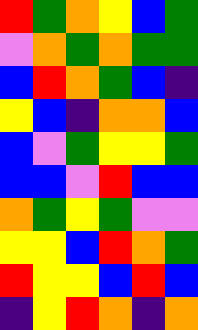[["red", "green", "orange", "yellow", "blue", "green"], ["violet", "orange", "green", "orange", "green", "green"], ["blue", "red", "orange", "green", "blue", "indigo"], ["yellow", "blue", "indigo", "orange", "orange", "blue"], ["blue", "violet", "green", "yellow", "yellow", "green"], ["blue", "blue", "violet", "red", "blue", "blue"], ["orange", "green", "yellow", "green", "violet", "violet"], ["yellow", "yellow", "blue", "red", "orange", "green"], ["red", "yellow", "yellow", "blue", "red", "blue"], ["indigo", "yellow", "red", "orange", "indigo", "orange"]]